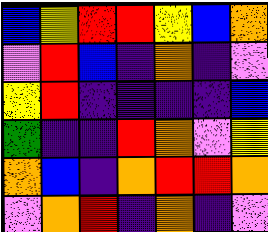[["blue", "yellow", "red", "red", "yellow", "blue", "orange"], ["violet", "red", "blue", "indigo", "orange", "indigo", "violet"], ["yellow", "red", "indigo", "indigo", "indigo", "indigo", "blue"], ["green", "indigo", "indigo", "red", "orange", "violet", "yellow"], ["orange", "blue", "indigo", "orange", "red", "red", "orange"], ["violet", "orange", "red", "indigo", "orange", "indigo", "violet"]]